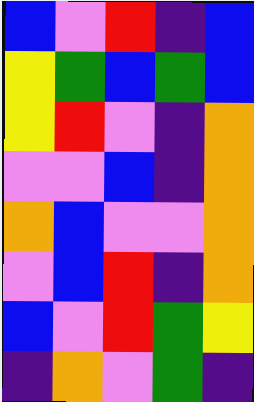[["blue", "violet", "red", "indigo", "blue"], ["yellow", "green", "blue", "green", "blue"], ["yellow", "red", "violet", "indigo", "orange"], ["violet", "violet", "blue", "indigo", "orange"], ["orange", "blue", "violet", "violet", "orange"], ["violet", "blue", "red", "indigo", "orange"], ["blue", "violet", "red", "green", "yellow"], ["indigo", "orange", "violet", "green", "indigo"]]